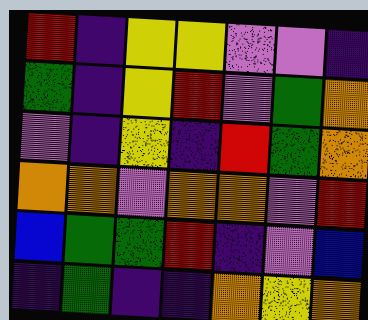[["red", "indigo", "yellow", "yellow", "violet", "violet", "indigo"], ["green", "indigo", "yellow", "red", "violet", "green", "orange"], ["violet", "indigo", "yellow", "indigo", "red", "green", "orange"], ["orange", "orange", "violet", "orange", "orange", "violet", "red"], ["blue", "green", "green", "red", "indigo", "violet", "blue"], ["indigo", "green", "indigo", "indigo", "orange", "yellow", "orange"]]